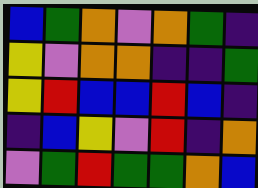[["blue", "green", "orange", "violet", "orange", "green", "indigo"], ["yellow", "violet", "orange", "orange", "indigo", "indigo", "green"], ["yellow", "red", "blue", "blue", "red", "blue", "indigo"], ["indigo", "blue", "yellow", "violet", "red", "indigo", "orange"], ["violet", "green", "red", "green", "green", "orange", "blue"]]